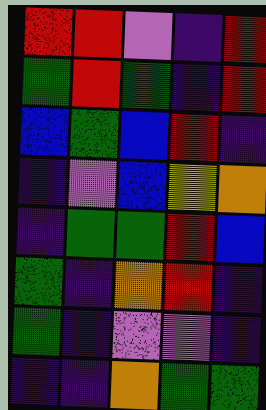[["red", "red", "violet", "indigo", "red"], ["green", "red", "green", "indigo", "red"], ["blue", "green", "blue", "red", "indigo"], ["indigo", "violet", "blue", "yellow", "orange"], ["indigo", "green", "green", "red", "blue"], ["green", "indigo", "orange", "red", "indigo"], ["green", "indigo", "violet", "violet", "indigo"], ["indigo", "indigo", "orange", "green", "green"]]